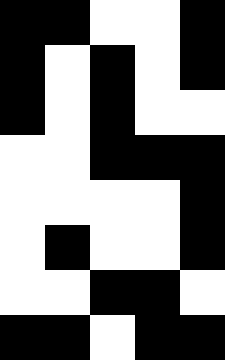[["black", "black", "white", "white", "black"], ["black", "white", "black", "white", "black"], ["black", "white", "black", "white", "white"], ["white", "white", "black", "black", "black"], ["white", "white", "white", "white", "black"], ["white", "black", "white", "white", "black"], ["white", "white", "black", "black", "white"], ["black", "black", "white", "black", "black"]]